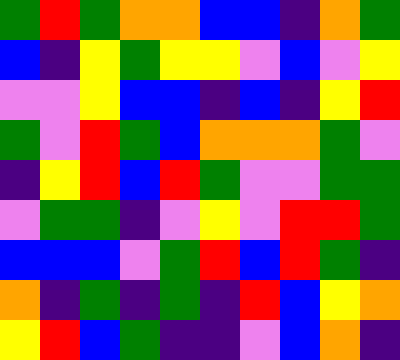[["green", "red", "green", "orange", "orange", "blue", "blue", "indigo", "orange", "green"], ["blue", "indigo", "yellow", "green", "yellow", "yellow", "violet", "blue", "violet", "yellow"], ["violet", "violet", "yellow", "blue", "blue", "indigo", "blue", "indigo", "yellow", "red"], ["green", "violet", "red", "green", "blue", "orange", "orange", "orange", "green", "violet"], ["indigo", "yellow", "red", "blue", "red", "green", "violet", "violet", "green", "green"], ["violet", "green", "green", "indigo", "violet", "yellow", "violet", "red", "red", "green"], ["blue", "blue", "blue", "violet", "green", "red", "blue", "red", "green", "indigo"], ["orange", "indigo", "green", "indigo", "green", "indigo", "red", "blue", "yellow", "orange"], ["yellow", "red", "blue", "green", "indigo", "indigo", "violet", "blue", "orange", "indigo"]]